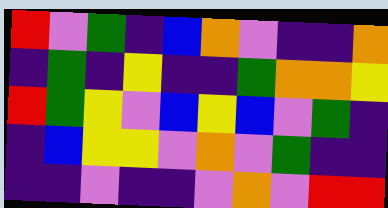[["red", "violet", "green", "indigo", "blue", "orange", "violet", "indigo", "indigo", "orange"], ["indigo", "green", "indigo", "yellow", "indigo", "indigo", "green", "orange", "orange", "yellow"], ["red", "green", "yellow", "violet", "blue", "yellow", "blue", "violet", "green", "indigo"], ["indigo", "blue", "yellow", "yellow", "violet", "orange", "violet", "green", "indigo", "indigo"], ["indigo", "indigo", "violet", "indigo", "indigo", "violet", "orange", "violet", "red", "red"]]